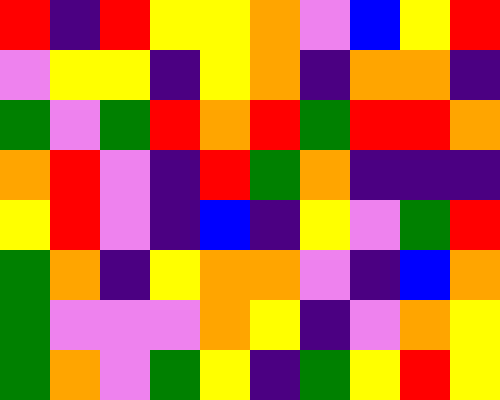[["red", "indigo", "red", "yellow", "yellow", "orange", "violet", "blue", "yellow", "red"], ["violet", "yellow", "yellow", "indigo", "yellow", "orange", "indigo", "orange", "orange", "indigo"], ["green", "violet", "green", "red", "orange", "red", "green", "red", "red", "orange"], ["orange", "red", "violet", "indigo", "red", "green", "orange", "indigo", "indigo", "indigo"], ["yellow", "red", "violet", "indigo", "blue", "indigo", "yellow", "violet", "green", "red"], ["green", "orange", "indigo", "yellow", "orange", "orange", "violet", "indigo", "blue", "orange"], ["green", "violet", "violet", "violet", "orange", "yellow", "indigo", "violet", "orange", "yellow"], ["green", "orange", "violet", "green", "yellow", "indigo", "green", "yellow", "red", "yellow"]]